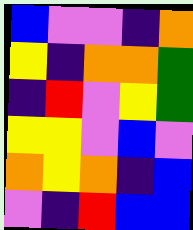[["blue", "violet", "violet", "indigo", "orange"], ["yellow", "indigo", "orange", "orange", "green"], ["indigo", "red", "violet", "yellow", "green"], ["yellow", "yellow", "violet", "blue", "violet"], ["orange", "yellow", "orange", "indigo", "blue"], ["violet", "indigo", "red", "blue", "blue"]]